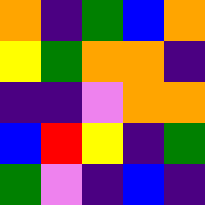[["orange", "indigo", "green", "blue", "orange"], ["yellow", "green", "orange", "orange", "indigo"], ["indigo", "indigo", "violet", "orange", "orange"], ["blue", "red", "yellow", "indigo", "green"], ["green", "violet", "indigo", "blue", "indigo"]]